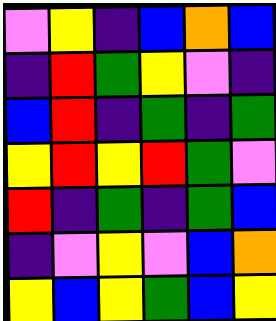[["violet", "yellow", "indigo", "blue", "orange", "blue"], ["indigo", "red", "green", "yellow", "violet", "indigo"], ["blue", "red", "indigo", "green", "indigo", "green"], ["yellow", "red", "yellow", "red", "green", "violet"], ["red", "indigo", "green", "indigo", "green", "blue"], ["indigo", "violet", "yellow", "violet", "blue", "orange"], ["yellow", "blue", "yellow", "green", "blue", "yellow"]]